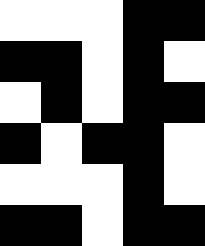[["white", "white", "white", "black", "black"], ["black", "black", "white", "black", "white"], ["white", "black", "white", "black", "black"], ["black", "white", "black", "black", "white"], ["white", "white", "white", "black", "white"], ["black", "black", "white", "black", "black"]]